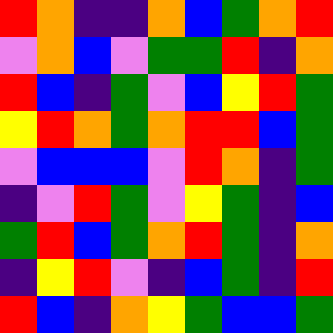[["red", "orange", "indigo", "indigo", "orange", "blue", "green", "orange", "red"], ["violet", "orange", "blue", "violet", "green", "green", "red", "indigo", "orange"], ["red", "blue", "indigo", "green", "violet", "blue", "yellow", "red", "green"], ["yellow", "red", "orange", "green", "orange", "red", "red", "blue", "green"], ["violet", "blue", "blue", "blue", "violet", "red", "orange", "indigo", "green"], ["indigo", "violet", "red", "green", "violet", "yellow", "green", "indigo", "blue"], ["green", "red", "blue", "green", "orange", "red", "green", "indigo", "orange"], ["indigo", "yellow", "red", "violet", "indigo", "blue", "green", "indigo", "red"], ["red", "blue", "indigo", "orange", "yellow", "green", "blue", "blue", "green"]]